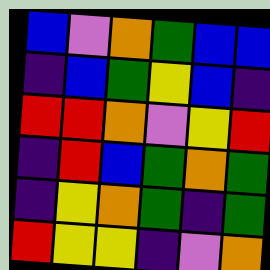[["blue", "violet", "orange", "green", "blue", "blue"], ["indigo", "blue", "green", "yellow", "blue", "indigo"], ["red", "red", "orange", "violet", "yellow", "red"], ["indigo", "red", "blue", "green", "orange", "green"], ["indigo", "yellow", "orange", "green", "indigo", "green"], ["red", "yellow", "yellow", "indigo", "violet", "orange"]]